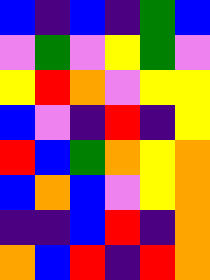[["blue", "indigo", "blue", "indigo", "green", "blue"], ["violet", "green", "violet", "yellow", "green", "violet"], ["yellow", "red", "orange", "violet", "yellow", "yellow"], ["blue", "violet", "indigo", "red", "indigo", "yellow"], ["red", "blue", "green", "orange", "yellow", "orange"], ["blue", "orange", "blue", "violet", "yellow", "orange"], ["indigo", "indigo", "blue", "red", "indigo", "orange"], ["orange", "blue", "red", "indigo", "red", "orange"]]